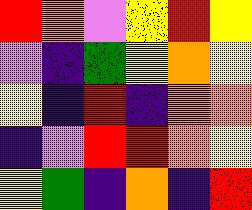[["red", "orange", "violet", "yellow", "red", "yellow"], ["violet", "indigo", "green", "yellow", "orange", "yellow"], ["yellow", "indigo", "red", "indigo", "orange", "orange"], ["indigo", "violet", "red", "red", "orange", "yellow"], ["yellow", "green", "indigo", "orange", "indigo", "red"]]